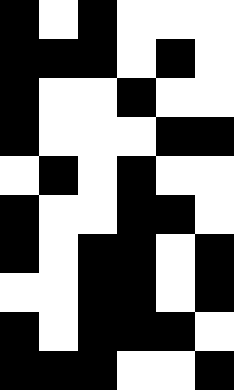[["black", "white", "black", "white", "white", "white"], ["black", "black", "black", "white", "black", "white"], ["black", "white", "white", "black", "white", "white"], ["black", "white", "white", "white", "black", "black"], ["white", "black", "white", "black", "white", "white"], ["black", "white", "white", "black", "black", "white"], ["black", "white", "black", "black", "white", "black"], ["white", "white", "black", "black", "white", "black"], ["black", "white", "black", "black", "black", "white"], ["black", "black", "black", "white", "white", "black"]]